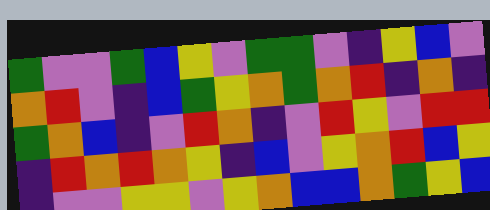[["green", "violet", "violet", "green", "blue", "yellow", "violet", "green", "green", "violet", "indigo", "yellow", "blue", "violet"], ["orange", "red", "violet", "indigo", "blue", "green", "yellow", "orange", "green", "orange", "red", "indigo", "orange", "indigo"], ["green", "orange", "blue", "indigo", "violet", "red", "orange", "indigo", "violet", "red", "yellow", "violet", "red", "red"], ["indigo", "red", "orange", "red", "orange", "yellow", "indigo", "blue", "violet", "yellow", "orange", "red", "blue", "yellow"], ["indigo", "violet", "violet", "yellow", "yellow", "violet", "yellow", "orange", "blue", "blue", "orange", "green", "yellow", "blue"]]